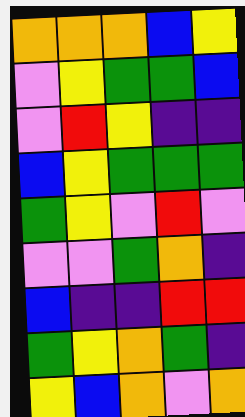[["orange", "orange", "orange", "blue", "yellow"], ["violet", "yellow", "green", "green", "blue"], ["violet", "red", "yellow", "indigo", "indigo"], ["blue", "yellow", "green", "green", "green"], ["green", "yellow", "violet", "red", "violet"], ["violet", "violet", "green", "orange", "indigo"], ["blue", "indigo", "indigo", "red", "red"], ["green", "yellow", "orange", "green", "indigo"], ["yellow", "blue", "orange", "violet", "orange"]]